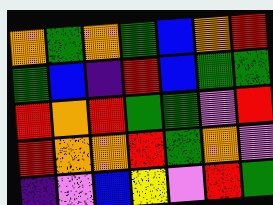[["orange", "green", "orange", "green", "blue", "orange", "red"], ["green", "blue", "indigo", "red", "blue", "green", "green"], ["red", "orange", "red", "green", "green", "violet", "red"], ["red", "orange", "orange", "red", "green", "orange", "violet"], ["indigo", "violet", "blue", "yellow", "violet", "red", "green"]]